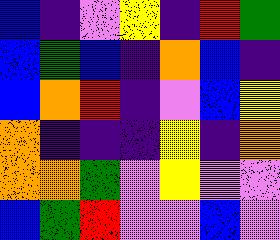[["blue", "indigo", "violet", "yellow", "indigo", "red", "green"], ["blue", "green", "blue", "indigo", "orange", "blue", "indigo"], ["blue", "orange", "red", "indigo", "violet", "blue", "yellow"], ["orange", "indigo", "indigo", "indigo", "yellow", "indigo", "orange"], ["orange", "orange", "green", "violet", "yellow", "violet", "violet"], ["blue", "green", "red", "violet", "violet", "blue", "violet"]]